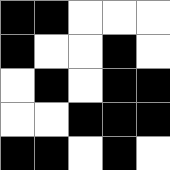[["black", "black", "white", "white", "white"], ["black", "white", "white", "black", "white"], ["white", "black", "white", "black", "black"], ["white", "white", "black", "black", "black"], ["black", "black", "white", "black", "white"]]